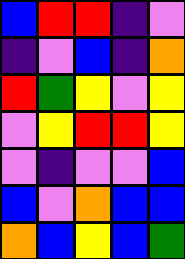[["blue", "red", "red", "indigo", "violet"], ["indigo", "violet", "blue", "indigo", "orange"], ["red", "green", "yellow", "violet", "yellow"], ["violet", "yellow", "red", "red", "yellow"], ["violet", "indigo", "violet", "violet", "blue"], ["blue", "violet", "orange", "blue", "blue"], ["orange", "blue", "yellow", "blue", "green"]]